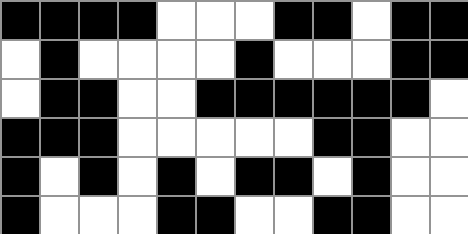[["black", "black", "black", "black", "white", "white", "white", "black", "black", "white", "black", "black"], ["white", "black", "white", "white", "white", "white", "black", "white", "white", "white", "black", "black"], ["white", "black", "black", "white", "white", "black", "black", "black", "black", "black", "black", "white"], ["black", "black", "black", "white", "white", "white", "white", "white", "black", "black", "white", "white"], ["black", "white", "black", "white", "black", "white", "black", "black", "white", "black", "white", "white"], ["black", "white", "white", "white", "black", "black", "white", "white", "black", "black", "white", "white"]]